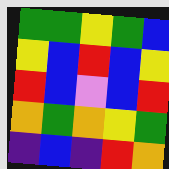[["green", "green", "yellow", "green", "blue"], ["yellow", "blue", "red", "blue", "yellow"], ["red", "blue", "violet", "blue", "red"], ["orange", "green", "orange", "yellow", "green"], ["indigo", "blue", "indigo", "red", "orange"]]